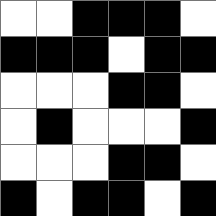[["white", "white", "black", "black", "black", "white"], ["black", "black", "black", "white", "black", "black"], ["white", "white", "white", "black", "black", "white"], ["white", "black", "white", "white", "white", "black"], ["white", "white", "white", "black", "black", "white"], ["black", "white", "black", "black", "white", "black"]]